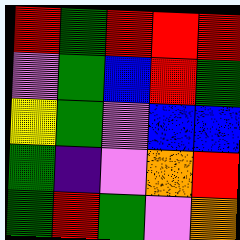[["red", "green", "red", "red", "red"], ["violet", "green", "blue", "red", "green"], ["yellow", "green", "violet", "blue", "blue"], ["green", "indigo", "violet", "orange", "red"], ["green", "red", "green", "violet", "orange"]]